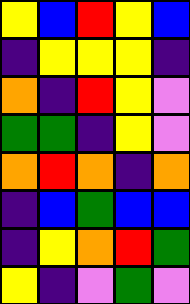[["yellow", "blue", "red", "yellow", "blue"], ["indigo", "yellow", "yellow", "yellow", "indigo"], ["orange", "indigo", "red", "yellow", "violet"], ["green", "green", "indigo", "yellow", "violet"], ["orange", "red", "orange", "indigo", "orange"], ["indigo", "blue", "green", "blue", "blue"], ["indigo", "yellow", "orange", "red", "green"], ["yellow", "indigo", "violet", "green", "violet"]]